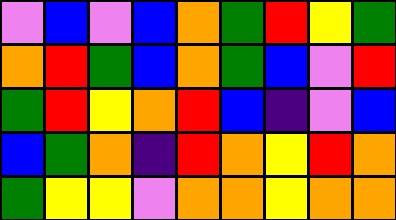[["violet", "blue", "violet", "blue", "orange", "green", "red", "yellow", "green"], ["orange", "red", "green", "blue", "orange", "green", "blue", "violet", "red"], ["green", "red", "yellow", "orange", "red", "blue", "indigo", "violet", "blue"], ["blue", "green", "orange", "indigo", "red", "orange", "yellow", "red", "orange"], ["green", "yellow", "yellow", "violet", "orange", "orange", "yellow", "orange", "orange"]]